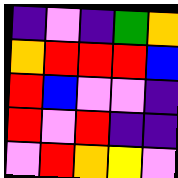[["indigo", "violet", "indigo", "green", "orange"], ["orange", "red", "red", "red", "blue"], ["red", "blue", "violet", "violet", "indigo"], ["red", "violet", "red", "indigo", "indigo"], ["violet", "red", "orange", "yellow", "violet"]]